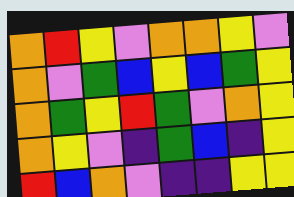[["orange", "red", "yellow", "violet", "orange", "orange", "yellow", "violet"], ["orange", "violet", "green", "blue", "yellow", "blue", "green", "yellow"], ["orange", "green", "yellow", "red", "green", "violet", "orange", "yellow"], ["orange", "yellow", "violet", "indigo", "green", "blue", "indigo", "yellow"], ["red", "blue", "orange", "violet", "indigo", "indigo", "yellow", "yellow"]]